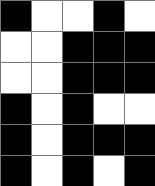[["black", "white", "white", "black", "white"], ["white", "white", "black", "black", "black"], ["white", "white", "black", "black", "black"], ["black", "white", "black", "white", "white"], ["black", "white", "black", "black", "black"], ["black", "white", "black", "white", "black"]]